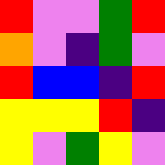[["red", "violet", "violet", "green", "red"], ["orange", "violet", "indigo", "green", "violet"], ["red", "blue", "blue", "indigo", "red"], ["yellow", "yellow", "yellow", "red", "indigo"], ["yellow", "violet", "green", "yellow", "violet"]]